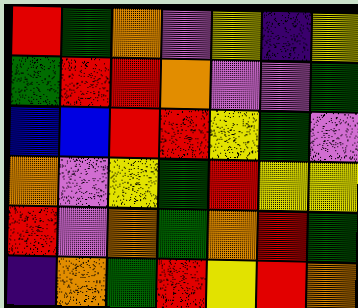[["red", "green", "orange", "violet", "yellow", "indigo", "yellow"], ["green", "red", "red", "orange", "violet", "violet", "green"], ["blue", "blue", "red", "red", "yellow", "green", "violet"], ["orange", "violet", "yellow", "green", "red", "yellow", "yellow"], ["red", "violet", "orange", "green", "orange", "red", "green"], ["indigo", "orange", "green", "red", "yellow", "red", "orange"]]